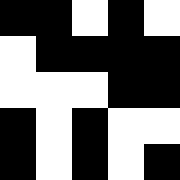[["black", "black", "white", "black", "white"], ["white", "black", "black", "black", "black"], ["white", "white", "white", "black", "black"], ["black", "white", "black", "white", "white"], ["black", "white", "black", "white", "black"]]